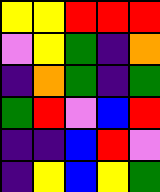[["yellow", "yellow", "red", "red", "red"], ["violet", "yellow", "green", "indigo", "orange"], ["indigo", "orange", "green", "indigo", "green"], ["green", "red", "violet", "blue", "red"], ["indigo", "indigo", "blue", "red", "violet"], ["indigo", "yellow", "blue", "yellow", "green"]]